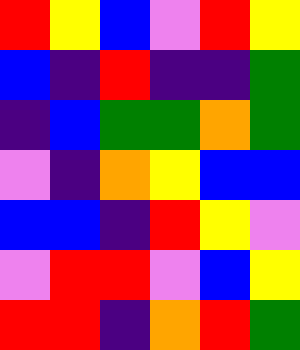[["red", "yellow", "blue", "violet", "red", "yellow"], ["blue", "indigo", "red", "indigo", "indigo", "green"], ["indigo", "blue", "green", "green", "orange", "green"], ["violet", "indigo", "orange", "yellow", "blue", "blue"], ["blue", "blue", "indigo", "red", "yellow", "violet"], ["violet", "red", "red", "violet", "blue", "yellow"], ["red", "red", "indigo", "orange", "red", "green"]]